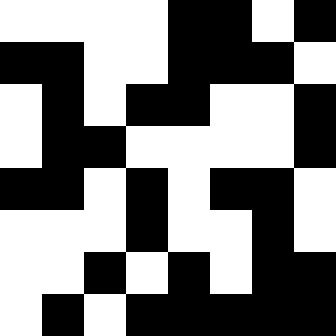[["white", "white", "white", "white", "black", "black", "white", "black"], ["black", "black", "white", "white", "black", "black", "black", "white"], ["white", "black", "white", "black", "black", "white", "white", "black"], ["white", "black", "black", "white", "white", "white", "white", "black"], ["black", "black", "white", "black", "white", "black", "black", "white"], ["white", "white", "white", "black", "white", "white", "black", "white"], ["white", "white", "black", "white", "black", "white", "black", "black"], ["white", "black", "white", "black", "black", "black", "black", "black"]]